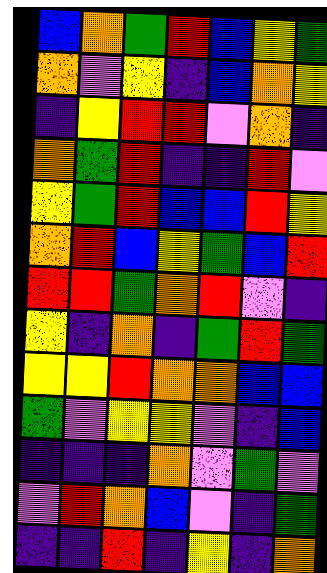[["blue", "orange", "green", "red", "blue", "yellow", "green"], ["orange", "violet", "yellow", "indigo", "blue", "orange", "yellow"], ["indigo", "yellow", "red", "red", "violet", "orange", "indigo"], ["orange", "green", "red", "indigo", "indigo", "red", "violet"], ["yellow", "green", "red", "blue", "blue", "red", "yellow"], ["orange", "red", "blue", "yellow", "green", "blue", "red"], ["red", "red", "green", "orange", "red", "violet", "indigo"], ["yellow", "indigo", "orange", "indigo", "green", "red", "green"], ["yellow", "yellow", "red", "orange", "orange", "blue", "blue"], ["green", "violet", "yellow", "yellow", "violet", "indigo", "blue"], ["indigo", "indigo", "indigo", "orange", "violet", "green", "violet"], ["violet", "red", "orange", "blue", "violet", "indigo", "green"], ["indigo", "indigo", "red", "indigo", "yellow", "indigo", "orange"]]